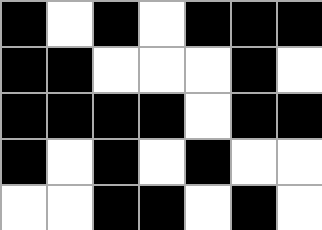[["black", "white", "black", "white", "black", "black", "black"], ["black", "black", "white", "white", "white", "black", "white"], ["black", "black", "black", "black", "white", "black", "black"], ["black", "white", "black", "white", "black", "white", "white"], ["white", "white", "black", "black", "white", "black", "white"]]